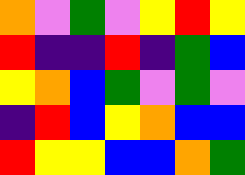[["orange", "violet", "green", "violet", "yellow", "red", "yellow"], ["red", "indigo", "indigo", "red", "indigo", "green", "blue"], ["yellow", "orange", "blue", "green", "violet", "green", "violet"], ["indigo", "red", "blue", "yellow", "orange", "blue", "blue"], ["red", "yellow", "yellow", "blue", "blue", "orange", "green"]]